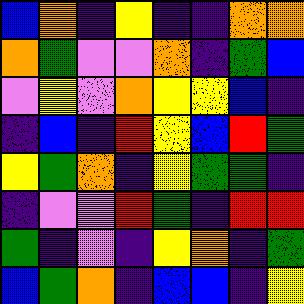[["blue", "orange", "indigo", "yellow", "indigo", "indigo", "orange", "orange"], ["orange", "green", "violet", "violet", "orange", "indigo", "green", "blue"], ["violet", "yellow", "violet", "orange", "yellow", "yellow", "blue", "indigo"], ["indigo", "blue", "indigo", "red", "yellow", "blue", "red", "green"], ["yellow", "green", "orange", "indigo", "yellow", "green", "green", "indigo"], ["indigo", "violet", "violet", "red", "green", "indigo", "red", "red"], ["green", "indigo", "violet", "indigo", "yellow", "orange", "indigo", "green"], ["blue", "green", "orange", "indigo", "blue", "blue", "indigo", "yellow"]]